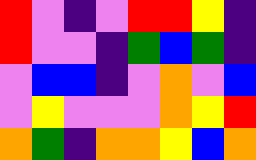[["red", "violet", "indigo", "violet", "red", "red", "yellow", "indigo"], ["red", "violet", "violet", "indigo", "green", "blue", "green", "indigo"], ["violet", "blue", "blue", "indigo", "violet", "orange", "violet", "blue"], ["violet", "yellow", "violet", "violet", "violet", "orange", "yellow", "red"], ["orange", "green", "indigo", "orange", "orange", "yellow", "blue", "orange"]]